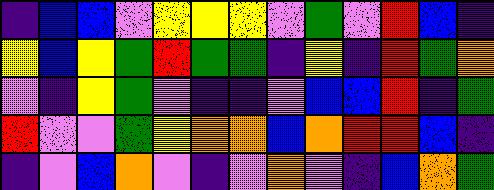[["indigo", "blue", "blue", "violet", "yellow", "yellow", "yellow", "violet", "green", "violet", "red", "blue", "indigo"], ["yellow", "blue", "yellow", "green", "red", "green", "green", "indigo", "yellow", "indigo", "red", "green", "orange"], ["violet", "indigo", "yellow", "green", "violet", "indigo", "indigo", "violet", "blue", "blue", "red", "indigo", "green"], ["red", "violet", "violet", "green", "yellow", "orange", "orange", "blue", "orange", "red", "red", "blue", "indigo"], ["indigo", "violet", "blue", "orange", "violet", "indigo", "violet", "orange", "violet", "indigo", "blue", "orange", "green"]]